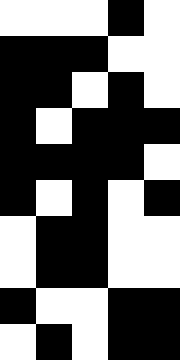[["white", "white", "white", "black", "white"], ["black", "black", "black", "white", "white"], ["black", "black", "white", "black", "white"], ["black", "white", "black", "black", "black"], ["black", "black", "black", "black", "white"], ["black", "white", "black", "white", "black"], ["white", "black", "black", "white", "white"], ["white", "black", "black", "white", "white"], ["black", "white", "white", "black", "black"], ["white", "black", "white", "black", "black"]]